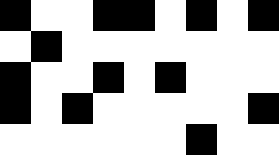[["black", "white", "white", "black", "black", "white", "black", "white", "black"], ["white", "black", "white", "white", "white", "white", "white", "white", "white"], ["black", "white", "white", "black", "white", "black", "white", "white", "white"], ["black", "white", "black", "white", "white", "white", "white", "white", "black"], ["white", "white", "white", "white", "white", "white", "black", "white", "white"]]